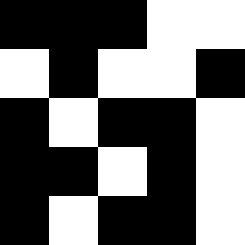[["black", "black", "black", "white", "white"], ["white", "black", "white", "white", "black"], ["black", "white", "black", "black", "white"], ["black", "black", "white", "black", "white"], ["black", "white", "black", "black", "white"]]